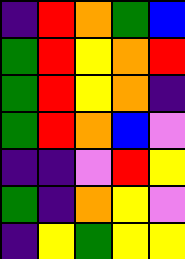[["indigo", "red", "orange", "green", "blue"], ["green", "red", "yellow", "orange", "red"], ["green", "red", "yellow", "orange", "indigo"], ["green", "red", "orange", "blue", "violet"], ["indigo", "indigo", "violet", "red", "yellow"], ["green", "indigo", "orange", "yellow", "violet"], ["indigo", "yellow", "green", "yellow", "yellow"]]